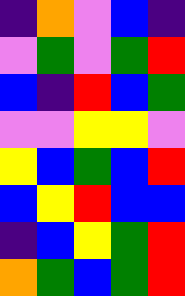[["indigo", "orange", "violet", "blue", "indigo"], ["violet", "green", "violet", "green", "red"], ["blue", "indigo", "red", "blue", "green"], ["violet", "violet", "yellow", "yellow", "violet"], ["yellow", "blue", "green", "blue", "red"], ["blue", "yellow", "red", "blue", "blue"], ["indigo", "blue", "yellow", "green", "red"], ["orange", "green", "blue", "green", "red"]]